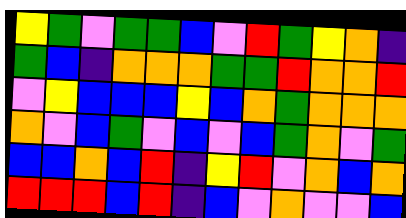[["yellow", "green", "violet", "green", "green", "blue", "violet", "red", "green", "yellow", "orange", "indigo"], ["green", "blue", "indigo", "orange", "orange", "orange", "green", "green", "red", "orange", "orange", "red"], ["violet", "yellow", "blue", "blue", "blue", "yellow", "blue", "orange", "green", "orange", "orange", "orange"], ["orange", "violet", "blue", "green", "violet", "blue", "violet", "blue", "green", "orange", "violet", "green"], ["blue", "blue", "orange", "blue", "red", "indigo", "yellow", "red", "violet", "orange", "blue", "orange"], ["red", "red", "red", "blue", "red", "indigo", "blue", "violet", "orange", "violet", "violet", "blue"]]